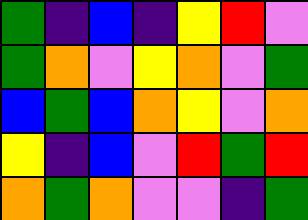[["green", "indigo", "blue", "indigo", "yellow", "red", "violet"], ["green", "orange", "violet", "yellow", "orange", "violet", "green"], ["blue", "green", "blue", "orange", "yellow", "violet", "orange"], ["yellow", "indigo", "blue", "violet", "red", "green", "red"], ["orange", "green", "orange", "violet", "violet", "indigo", "green"]]